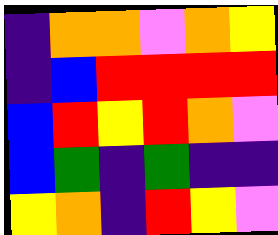[["indigo", "orange", "orange", "violet", "orange", "yellow"], ["indigo", "blue", "red", "red", "red", "red"], ["blue", "red", "yellow", "red", "orange", "violet"], ["blue", "green", "indigo", "green", "indigo", "indigo"], ["yellow", "orange", "indigo", "red", "yellow", "violet"]]